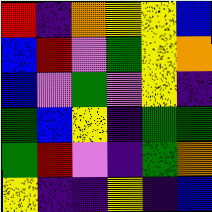[["red", "indigo", "orange", "yellow", "yellow", "blue"], ["blue", "red", "violet", "green", "yellow", "orange"], ["blue", "violet", "green", "violet", "yellow", "indigo"], ["green", "blue", "yellow", "indigo", "green", "green"], ["green", "red", "violet", "indigo", "green", "orange"], ["yellow", "indigo", "indigo", "yellow", "indigo", "blue"]]